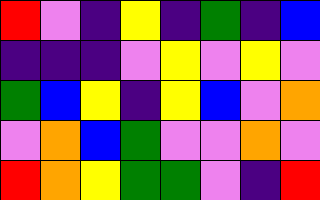[["red", "violet", "indigo", "yellow", "indigo", "green", "indigo", "blue"], ["indigo", "indigo", "indigo", "violet", "yellow", "violet", "yellow", "violet"], ["green", "blue", "yellow", "indigo", "yellow", "blue", "violet", "orange"], ["violet", "orange", "blue", "green", "violet", "violet", "orange", "violet"], ["red", "orange", "yellow", "green", "green", "violet", "indigo", "red"]]